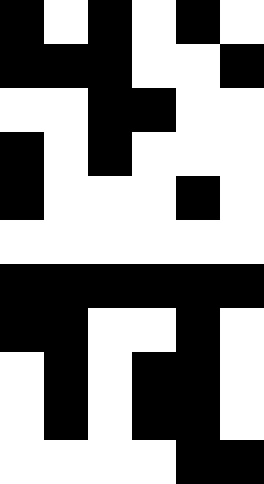[["black", "white", "black", "white", "black", "white"], ["black", "black", "black", "white", "white", "black"], ["white", "white", "black", "black", "white", "white"], ["black", "white", "black", "white", "white", "white"], ["black", "white", "white", "white", "black", "white"], ["white", "white", "white", "white", "white", "white"], ["black", "black", "black", "black", "black", "black"], ["black", "black", "white", "white", "black", "white"], ["white", "black", "white", "black", "black", "white"], ["white", "black", "white", "black", "black", "white"], ["white", "white", "white", "white", "black", "black"]]